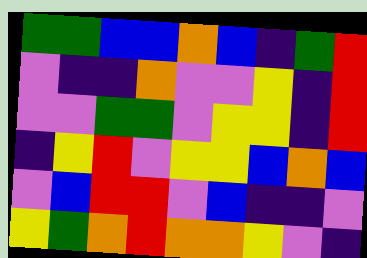[["green", "green", "blue", "blue", "orange", "blue", "indigo", "green", "red"], ["violet", "indigo", "indigo", "orange", "violet", "violet", "yellow", "indigo", "red"], ["violet", "violet", "green", "green", "violet", "yellow", "yellow", "indigo", "red"], ["indigo", "yellow", "red", "violet", "yellow", "yellow", "blue", "orange", "blue"], ["violet", "blue", "red", "red", "violet", "blue", "indigo", "indigo", "violet"], ["yellow", "green", "orange", "red", "orange", "orange", "yellow", "violet", "indigo"]]